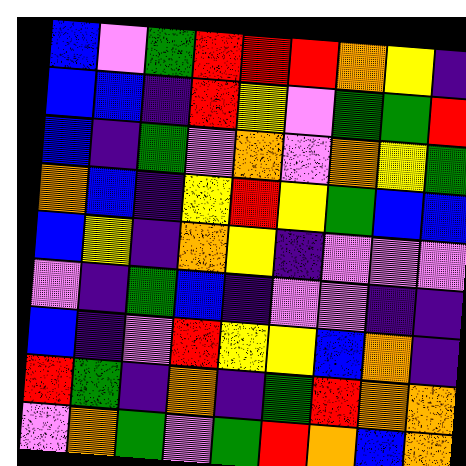[["blue", "violet", "green", "red", "red", "red", "orange", "yellow", "indigo"], ["blue", "blue", "indigo", "red", "yellow", "violet", "green", "green", "red"], ["blue", "indigo", "green", "violet", "orange", "violet", "orange", "yellow", "green"], ["orange", "blue", "indigo", "yellow", "red", "yellow", "green", "blue", "blue"], ["blue", "yellow", "indigo", "orange", "yellow", "indigo", "violet", "violet", "violet"], ["violet", "indigo", "green", "blue", "indigo", "violet", "violet", "indigo", "indigo"], ["blue", "indigo", "violet", "red", "yellow", "yellow", "blue", "orange", "indigo"], ["red", "green", "indigo", "orange", "indigo", "green", "red", "orange", "orange"], ["violet", "orange", "green", "violet", "green", "red", "orange", "blue", "orange"]]